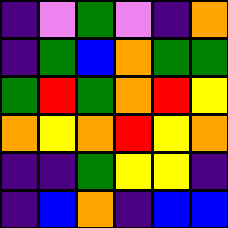[["indigo", "violet", "green", "violet", "indigo", "orange"], ["indigo", "green", "blue", "orange", "green", "green"], ["green", "red", "green", "orange", "red", "yellow"], ["orange", "yellow", "orange", "red", "yellow", "orange"], ["indigo", "indigo", "green", "yellow", "yellow", "indigo"], ["indigo", "blue", "orange", "indigo", "blue", "blue"]]